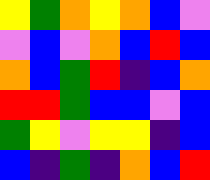[["yellow", "green", "orange", "yellow", "orange", "blue", "violet"], ["violet", "blue", "violet", "orange", "blue", "red", "blue"], ["orange", "blue", "green", "red", "indigo", "blue", "orange"], ["red", "red", "green", "blue", "blue", "violet", "blue"], ["green", "yellow", "violet", "yellow", "yellow", "indigo", "blue"], ["blue", "indigo", "green", "indigo", "orange", "blue", "red"]]